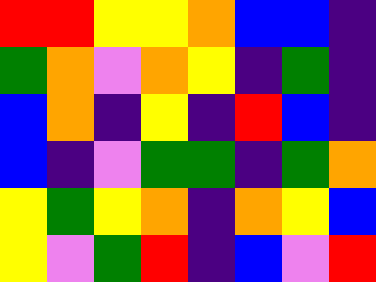[["red", "red", "yellow", "yellow", "orange", "blue", "blue", "indigo"], ["green", "orange", "violet", "orange", "yellow", "indigo", "green", "indigo"], ["blue", "orange", "indigo", "yellow", "indigo", "red", "blue", "indigo"], ["blue", "indigo", "violet", "green", "green", "indigo", "green", "orange"], ["yellow", "green", "yellow", "orange", "indigo", "orange", "yellow", "blue"], ["yellow", "violet", "green", "red", "indigo", "blue", "violet", "red"]]